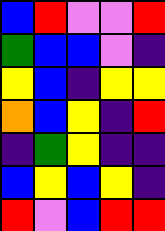[["blue", "red", "violet", "violet", "red"], ["green", "blue", "blue", "violet", "indigo"], ["yellow", "blue", "indigo", "yellow", "yellow"], ["orange", "blue", "yellow", "indigo", "red"], ["indigo", "green", "yellow", "indigo", "indigo"], ["blue", "yellow", "blue", "yellow", "indigo"], ["red", "violet", "blue", "red", "red"]]